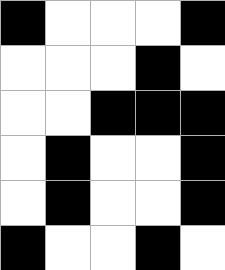[["black", "white", "white", "white", "black"], ["white", "white", "white", "black", "white"], ["white", "white", "black", "black", "black"], ["white", "black", "white", "white", "black"], ["white", "black", "white", "white", "black"], ["black", "white", "white", "black", "white"]]